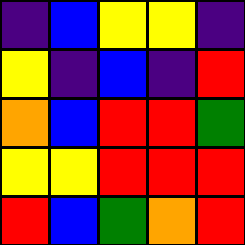[["indigo", "blue", "yellow", "yellow", "indigo"], ["yellow", "indigo", "blue", "indigo", "red"], ["orange", "blue", "red", "red", "green"], ["yellow", "yellow", "red", "red", "red"], ["red", "blue", "green", "orange", "red"]]